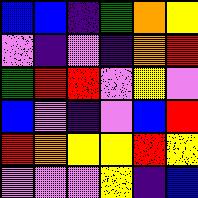[["blue", "blue", "indigo", "green", "orange", "yellow"], ["violet", "indigo", "violet", "indigo", "orange", "red"], ["green", "red", "red", "violet", "yellow", "violet"], ["blue", "violet", "indigo", "violet", "blue", "red"], ["red", "orange", "yellow", "yellow", "red", "yellow"], ["violet", "violet", "violet", "yellow", "indigo", "blue"]]